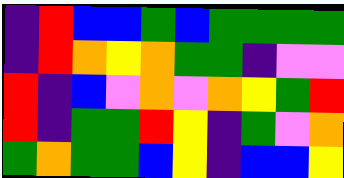[["indigo", "red", "blue", "blue", "green", "blue", "green", "green", "green", "green"], ["indigo", "red", "orange", "yellow", "orange", "green", "green", "indigo", "violet", "violet"], ["red", "indigo", "blue", "violet", "orange", "violet", "orange", "yellow", "green", "red"], ["red", "indigo", "green", "green", "red", "yellow", "indigo", "green", "violet", "orange"], ["green", "orange", "green", "green", "blue", "yellow", "indigo", "blue", "blue", "yellow"]]